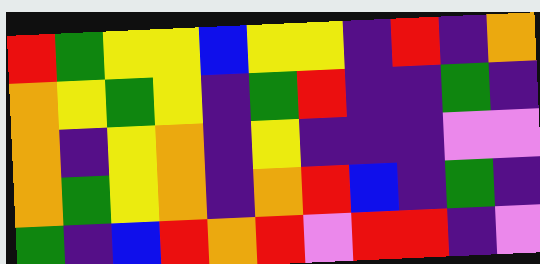[["red", "green", "yellow", "yellow", "blue", "yellow", "yellow", "indigo", "red", "indigo", "orange"], ["orange", "yellow", "green", "yellow", "indigo", "green", "red", "indigo", "indigo", "green", "indigo"], ["orange", "indigo", "yellow", "orange", "indigo", "yellow", "indigo", "indigo", "indigo", "violet", "violet"], ["orange", "green", "yellow", "orange", "indigo", "orange", "red", "blue", "indigo", "green", "indigo"], ["green", "indigo", "blue", "red", "orange", "red", "violet", "red", "red", "indigo", "violet"]]